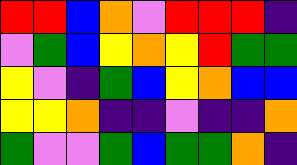[["red", "red", "blue", "orange", "violet", "red", "red", "red", "indigo"], ["violet", "green", "blue", "yellow", "orange", "yellow", "red", "green", "green"], ["yellow", "violet", "indigo", "green", "blue", "yellow", "orange", "blue", "blue"], ["yellow", "yellow", "orange", "indigo", "indigo", "violet", "indigo", "indigo", "orange"], ["green", "violet", "violet", "green", "blue", "green", "green", "orange", "indigo"]]